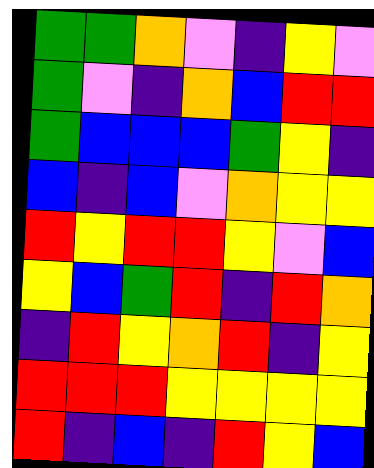[["green", "green", "orange", "violet", "indigo", "yellow", "violet"], ["green", "violet", "indigo", "orange", "blue", "red", "red"], ["green", "blue", "blue", "blue", "green", "yellow", "indigo"], ["blue", "indigo", "blue", "violet", "orange", "yellow", "yellow"], ["red", "yellow", "red", "red", "yellow", "violet", "blue"], ["yellow", "blue", "green", "red", "indigo", "red", "orange"], ["indigo", "red", "yellow", "orange", "red", "indigo", "yellow"], ["red", "red", "red", "yellow", "yellow", "yellow", "yellow"], ["red", "indigo", "blue", "indigo", "red", "yellow", "blue"]]